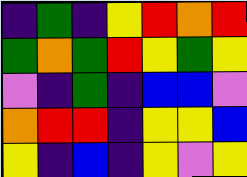[["indigo", "green", "indigo", "yellow", "red", "orange", "red"], ["green", "orange", "green", "red", "yellow", "green", "yellow"], ["violet", "indigo", "green", "indigo", "blue", "blue", "violet"], ["orange", "red", "red", "indigo", "yellow", "yellow", "blue"], ["yellow", "indigo", "blue", "indigo", "yellow", "violet", "yellow"]]